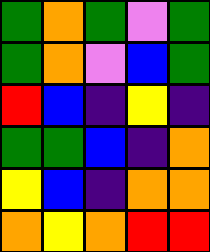[["green", "orange", "green", "violet", "green"], ["green", "orange", "violet", "blue", "green"], ["red", "blue", "indigo", "yellow", "indigo"], ["green", "green", "blue", "indigo", "orange"], ["yellow", "blue", "indigo", "orange", "orange"], ["orange", "yellow", "orange", "red", "red"]]